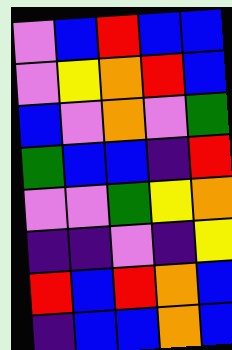[["violet", "blue", "red", "blue", "blue"], ["violet", "yellow", "orange", "red", "blue"], ["blue", "violet", "orange", "violet", "green"], ["green", "blue", "blue", "indigo", "red"], ["violet", "violet", "green", "yellow", "orange"], ["indigo", "indigo", "violet", "indigo", "yellow"], ["red", "blue", "red", "orange", "blue"], ["indigo", "blue", "blue", "orange", "blue"]]